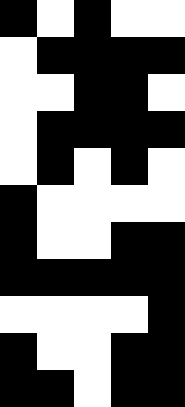[["black", "white", "black", "white", "white"], ["white", "black", "black", "black", "black"], ["white", "white", "black", "black", "white"], ["white", "black", "black", "black", "black"], ["white", "black", "white", "black", "white"], ["black", "white", "white", "white", "white"], ["black", "white", "white", "black", "black"], ["black", "black", "black", "black", "black"], ["white", "white", "white", "white", "black"], ["black", "white", "white", "black", "black"], ["black", "black", "white", "black", "black"]]